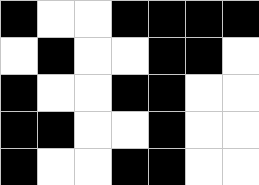[["black", "white", "white", "black", "black", "black", "black"], ["white", "black", "white", "white", "black", "black", "white"], ["black", "white", "white", "black", "black", "white", "white"], ["black", "black", "white", "white", "black", "white", "white"], ["black", "white", "white", "black", "black", "white", "white"]]